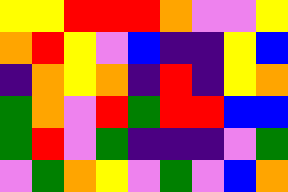[["yellow", "yellow", "red", "red", "red", "orange", "violet", "violet", "yellow"], ["orange", "red", "yellow", "violet", "blue", "indigo", "indigo", "yellow", "blue"], ["indigo", "orange", "yellow", "orange", "indigo", "red", "indigo", "yellow", "orange"], ["green", "orange", "violet", "red", "green", "red", "red", "blue", "blue"], ["green", "red", "violet", "green", "indigo", "indigo", "indigo", "violet", "green"], ["violet", "green", "orange", "yellow", "violet", "green", "violet", "blue", "orange"]]